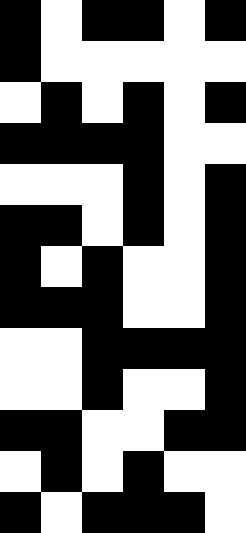[["black", "white", "black", "black", "white", "black"], ["black", "white", "white", "white", "white", "white"], ["white", "black", "white", "black", "white", "black"], ["black", "black", "black", "black", "white", "white"], ["white", "white", "white", "black", "white", "black"], ["black", "black", "white", "black", "white", "black"], ["black", "white", "black", "white", "white", "black"], ["black", "black", "black", "white", "white", "black"], ["white", "white", "black", "black", "black", "black"], ["white", "white", "black", "white", "white", "black"], ["black", "black", "white", "white", "black", "black"], ["white", "black", "white", "black", "white", "white"], ["black", "white", "black", "black", "black", "white"]]